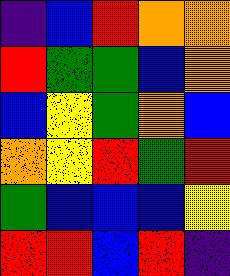[["indigo", "blue", "red", "orange", "orange"], ["red", "green", "green", "blue", "orange"], ["blue", "yellow", "green", "orange", "blue"], ["orange", "yellow", "red", "green", "red"], ["green", "blue", "blue", "blue", "yellow"], ["red", "red", "blue", "red", "indigo"]]